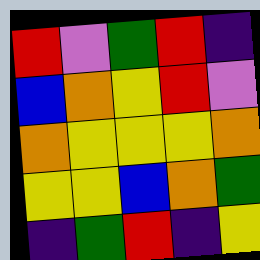[["red", "violet", "green", "red", "indigo"], ["blue", "orange", "yellow", "red", "violet"], ["orange", "yellow", "yellow", "yellow", "orange"], ["yellow", "yellow", "blue", "orange", "green"], ["indigo", "green", "red", "indigo", "yellow"]]